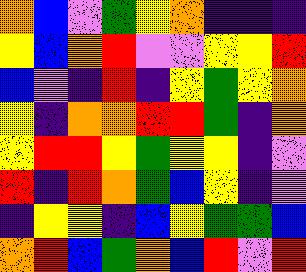[["orange", "blue", "violet", "green", "yellow", "orange", "indigo", "indigo", "indigo"], ["yellow", "blue", "orange", "red", "violet", "violet", "yellow", "yellow", "red"], ["blue", "violet", "indigo", "red", "indigo", "yellow", "green", "yellow", "orange"], ["yellow", "indigo", "orange", "orange", "red", "red", "green", "indigo", "orange"], ["yellow", "red", "red", "yellow", "green", "yellow", "yellow", "indigo", "violet"], ["red", "indigo", "red", "orange", "green", "blue", "yellow", "indigo", "violet"], ["indigo", "yellow", "yellow", "indigo", "blue", "yellow", "green", "green", "blue"], ["orange", "red", "blue", "green", "orange", "blue", "red", "violet", "red"]]